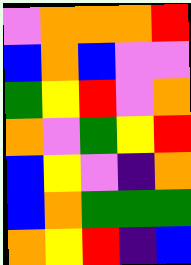[["violet", "orange", "orange", "orange", "red"], ["blue", "orange", "blue", "violet", "violet"], ["green", "yellow", "red", "violet", "orange"], ["orange", "violet", "green", "yellow", "red"], ["blue", "yellow", "violet", "indigo", "orange"], ["blue", "orange", "green", "green", "green"], ["orange", "yellow", "red", "indigo", "blue"]]